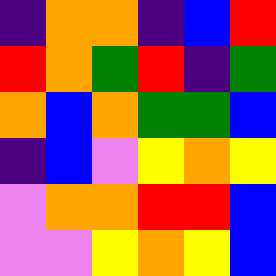[["indigo", "orange", "orange", "indigo", "blue", "red"], ["red", "orange", "green", "red", "indigo", "green"], ["orange", "blue", "orange", "green", "green", "blue"], ["indigo", "blue", "violet", "yellow", "orange", "yellow"], ["violet", "orange", "orange", "red", "red", "blue"], ["violet", "violet", "yellow", "orange", "yellow", "blue"]]